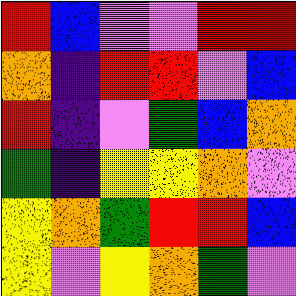[["red", "blue", "violet", "violet", "red", "red"], ["orange", "indigo", "red", "red", "violet", "blue"], ["red", "indigo", "violet", "green", "blue", "orange"], ["green", "indigo", "yellow", "yellow", "orange", "violet"], ["yellow", "orange", "green", "red", "red", "blue"], ["yellow", "violet", "yellow", "orange", "green", "violet"]]